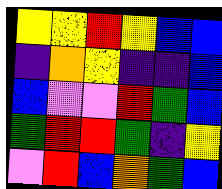[["yellow", "yellow", "red", "yellow", "blue", "blue"], ["indigo", "orange", "yellow", "indigo", "indigo", "blue"], ["blue", "violet", "violet", "red", "green", "blue"], ["green", "red", "red", "green", "indigo", "yellow"], ["violet", "red", "blue", "orange", "green", "blue"]]